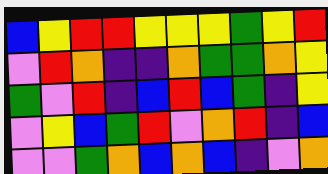[["blue", "yellow", "red", "red", "yellow", "yellow", "yellow", "green", "yellow", "red"], ["violet", "red", "orange", "indigo", "indigo", "orange", "green", "green", "orange", "yellow"], ["green", "violet", "red", "indigo", "blue", "red", "blue", "green", "indigo", "yellow"], ["violet", "yellow", "blue", "green", "red", "violet", "orange", "red", "indigo", "blue"], ["violet", "violet", "green", "orange", "blue", "orange", "blue", "indigo", "violet", "orange"]]